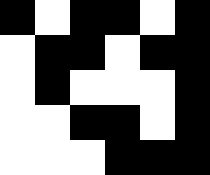[["black", "white", "black", "black", "white", "black"], ["white", "black", "black", "white", "black", "black"], ["white", "black", "white", "white", "white", "black"], ["white", "white", "black", "black", "white", "black"], ["white", "white", "white", "black", "black", "black"]]